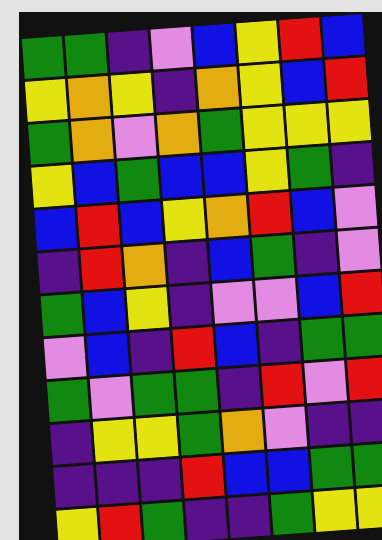[["green", "green", "indigo", "violet", "blue", "yellow", "red", "blue"], ["yellow", "orange", "yellow", "indigo", "orange", "yellow", "blue", "red"], ["green", "orange", "violet", "orange", "green", "yellow", "yellow", "yellow"], ["yellow", "blue", "green", "blue", "blue", "yellow", "green", "indigo"], ["blue", "red", "blue", "yellow", "orange", "red", "blue", "violet"], ["indigo", "red", "orange", "indigo", "blue", "green", "indigo", "violet"], ["green", "blue", "yellow", "indigo", "violet", "violet", "blue", "red"], ["violet", "blue", "indigo", "red", "blue", "indigo", "green", "green"], ["green", "violet", "green", "green", "indigo", "red", "violet", "red"], ["indigo", "yellow", "yellow", "green", "orange", "violet", "indigo", "indigo"], ["indigo", "indigo", "indigo", "red", "blue", "blue", "green", "green"], ["yellow", "red", "green", "indigo", "indigo", "green", "yellow", "yellow"]]